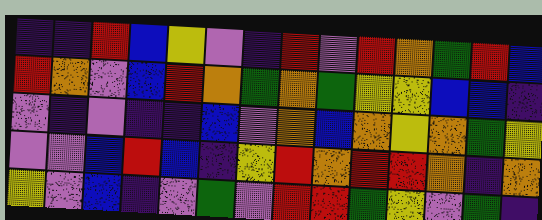[["indigo", "indigo", "red", "blue", "yellow", "violet", "indigo", "red", "violet", "red", "orange", "green", "red", "blue"], ["red", "orange", "violet", "blue", "red", "orange", "green", "orange", "green", "yellow", "yellow", "blue", "blue", "indigo"], ["violet", "indigo", "violet", "indigo", "indigo", "blue", "violet", "orange", "blue", "orange", "yellow", "orange", "green", "yellow"], ["violet", "violet", "blue", "red", "blue", "indigo", "yellow", "red", "orange", "red", "red", "orange", "indigo", "orange"], ["yellow", "violet", "blue", "indigo", "violet", "green", "violet", "red", "red", "green", "yellow", "violet", "green", "indigo"]]